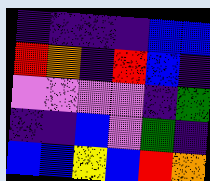[["indigo", "indigo", "indigo", "indigo", "blue", "blue"], ["red", "orange", "indigo", "red", "blue", "indigo"], ["violet", "violet", "violet", "violet", "indigo", "green"], ["indigo", "indigo", "blue", "violet", "green", "indigo"], ["blue", "blue", "yellow", "blue", "red", "orange"]]